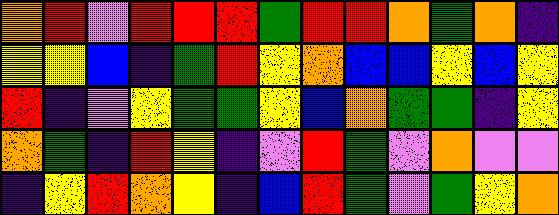[["orange", "red", "violet", "red", "red", "red", "green", "red", "red", "orange", "green", "orange", "indigo"], ["yellow", "yellow", "blue", "indigo", "green", "red", "yellow", "orange", "blue", "blue", "yellow", "blue", "yellow"], ["red", "indigo", "violet", "yellow", "green", "green", "yellow", "blue", "orange", "green", "green", "indigo", "yellow"], ["orange", "green", "indigo", "red", "yellow", "indigo", "violet", "red", "green", "violet", "orange", "violet", "violet"], ["indigo", "yellow", "red", "orange", "yellow", "indigo", "blue", "red", "green", "violet", "green", "yellow", "orange"]]